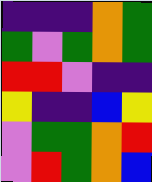[["indigo", "indigo", "indigo", "orange", "green"], ["green", "violet", "green", "orange", "green"], ["red", "red", "violet", "indigo", "indigo"], ["yellow", "indigo", "indigo", "blue", "yellow"], ["violet", "green", "green", "orange", "red"], ["violet", "red", "green", "orange", "blue"]]